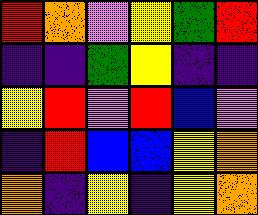[["red", "orange", "violet", "yellow", "green", "red"], ["indigo", "indigo", "green", "yellow", "indigo", "indigo"], ["yellow", "red", "violet", "red", "blue", "violet"], ["indigo", "red", "blue", "blue", "yellow", "orange"], ["orange", "indigo", "yellow", "indigo", "yellow", "orange"]]